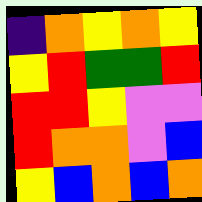[["indigo", "orange", "yellow", "orange", "yellow"], ["yellow", "red", "green", "green", "red"], ["red", "red", "yellow", "violet", "violet"], ["red", "orange", "orange", "violet", "blue"], ["yellow", "blue", "orange", "blue", "orange"]]